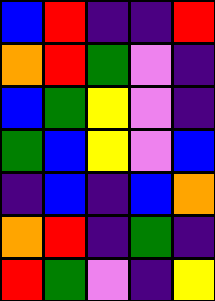[["blue", "red", "indigo", "indigo", "red"], ["orange", "red", "green", "violet", "indigo"], ["blue", "green", "yellow", "violet", "indigo"], ["green", "blue", "yellow", "violet", "blue"], ["indigo", "blue", "indigo", "blue", "orange"], ["orange", "red", "indigo", "green", "indigo"], ["red", "green", "violet", "indigo", "yellow"]]